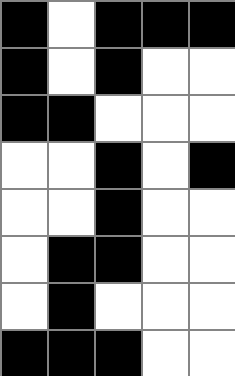[["black", "white", "black", "black", "black"], ["black", "white", "black", "white", "white"], ["black", "black", "white", "white", "white"], ["white", "white", "black", "white", "black"], ["white", "white", "black", "white", "white"], ["white", "black", "black", "white", "white"], ["white", "black", "white", "white", "white"], ["black", "black", "black", "white", "white"]]